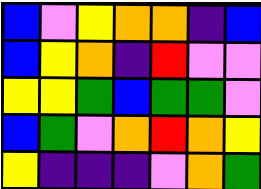[["blue", "violet", "yellow", "orange", "orange", "indigo", "blue"], ["blue", "yellow", "orange", "indigo", "red", "violet", "violet"], ["yellow", "yellow", "green", "blue", "green", "green", "violet"], ["blue", "green", "violet", "orange", "red", "orange", "yellow"], ["yellow", "indigo", "indigo", "indigo", "violet", "orange", "green"]]